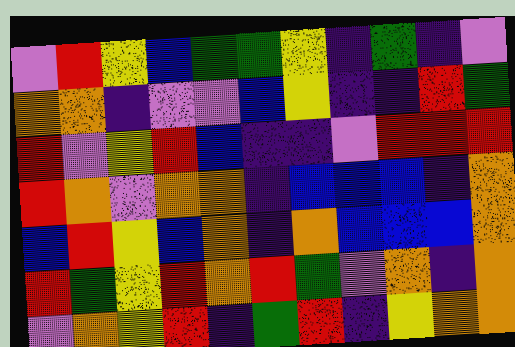[["violet", "red", "yellow", "blue", "green", "green", "yellow", "indigo", "green", "indigo", "violet"], ["orange", "orange", "indigo", "violet", "violet", "blue", "yellow", "indigo", "indigo", "red", "green"], ["red", "violet", "yellow", "red", "blue", "indigo", "indigo", "violet", "red", "red", "red"], ["red", "orange", "violet", "orange", "orange", "indigo", "blue", "blue", "blue", "indigo", "orange"], ["blue", "red", "yellow", "blue", "orange", "indigo", "orange", "blue", "blue", "blue", "orange"], ["red", "green", "yellow", "red", "orange", "red", "green", "violet", "orange", "indigo", "orange"], ["violet", "orange", "yellow", "red", "indigo", "green", "red", "indigo", "yellow", "orange", "orange"]]